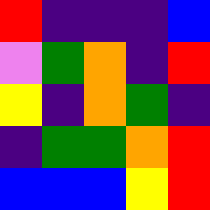[["red", "indigo", "indigo", "indigo", "blue"], ["violet", "green", "orange", "indigo", "red"], ["yellow", "indigo", "orange", "green", "indigo"], ["indigo", "green", "green", "orange", "red"], ["blue", "blue", "blue", "yellow", "red"]]